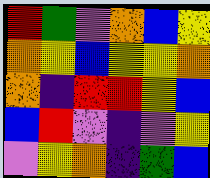[["red", "green", "violet", "orange", "blue", "yellow"], ["orange", "yellow", "blue", "yellow", "yellow", "orange"], ["orange", "indigo", "red", "red", "yellow", "blue"], ["blue", "red", "violet", "indigo", "violet", "yellow"], ["violet", "yellow", "orange", "indigo", "green", "blue"]]